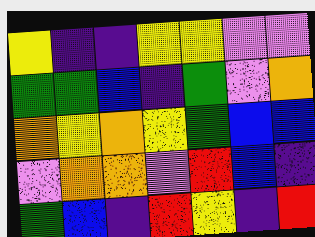[["yellow", "indigo", "indigo", "yellow", "yellow", "violet", "violet"], ["green", "green", "blue", "indigo", "green", "violet", "orange"], ["orange", "yellow", "orange", "yellow", "green", "blue", "blue"], ["violet", "orange", "orange", "violet", "red", "blue", "indigo"], ["green", "blue", "indigo", "red", "yellow", "indigo", "red"]]